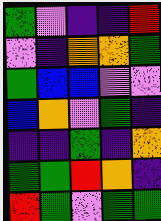[["green", "violet", "indigo", "indigo", "red"], ["violet", "indigo", "orange", "orange", "green"], ["green", "blue", "blue", "violet", "violet"], ["blue", "orange", "violet", "green", "indigo"], ["indigo", "indigo", "green", "indigo", "orange"], ["green", "green", "red", "orange", "indigo"], ["red", "green", "violet", "green", "green"]]